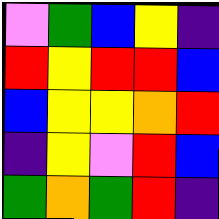[["violet", "green", "blue", "yellow", "indigo"], ["red", "yellow", "red", "red", "blue"], ["blue", "yellow", "yellow", "orange", "red"], ["indigo", "yellow", "violet", "red", "blue"], ["green", "orange", "green", "red", "indigo"]]